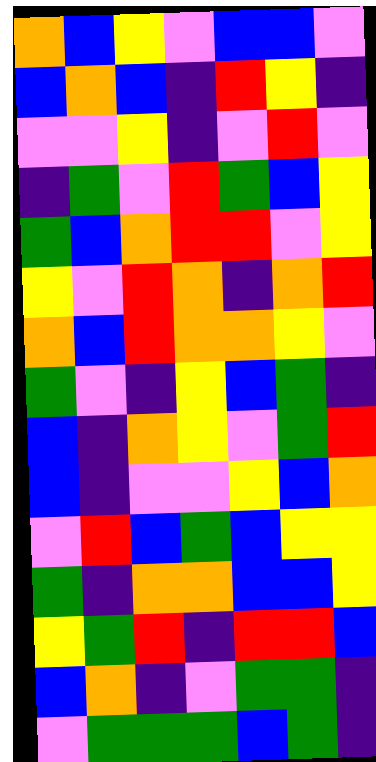[["orange", "blue", "yellow", "violet", "blue", "blue", "violet"], ["blue", "orange", "blue", "indigo", "red", "yellow", "indigo"], ["violet", "violet", "yellow", "indigo", "violet", "red", "violet"], ["indigo", "green", "violet", "red", "green", "blue", "yellow"], ["green", "blue", "orange", "red", "red", "violet", "yellow"], ["yellow", "violet", "red", "orange", "indigo", "orange", "red"], ["orange", "blue", "red", "orange", "orange", "yellow", "violet"], ["green", "violet", "indigo", "yellow", "blue", "green", "indigo"], ["blue", "indigo", "orange", "yellow", "violet", "green", "red"], ["blue", "indigo", "violet", "violet", "yellow", "blue", "orange"], ["violet", "red", "blue", "green", "blue", "yellow", "yellow"], ["green", "indigo", "orange", "orange", "blue", "blue", "yellow"], ["yellow", "green", "red", "indigo", "red", "red", "blue"], ["blue", "orange", "indigo", "violet", "green", "green", "indigo"], ["violet", "green", "green", "green", "blue", "green", "indigo"]]